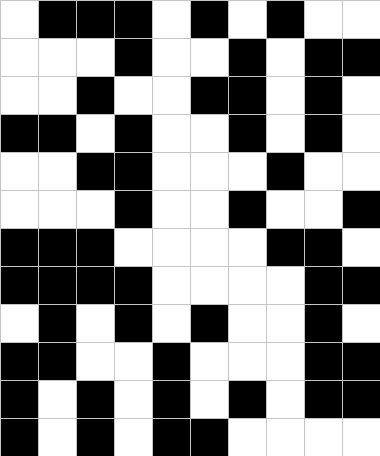[["white", "black", "black", "black", "white", "black", "white", "black", "white", "white"], ["white", "white", "white", "black", "white", "white", "black", "white", "black", "black"], ["white", "white", "black", "white", "white", "black", "black", "white", "black", "white"], ["black", "black", "white", "black", "white", "white", "black", "white", "black", "white"], ["white", "white", "black", "black", "white", "white", "white", "black", "white", "white"], ["white", "white", "white", "black", "white", "white", "black", "white", "white", "black"], ["black", "black", "black", "white", "white", "white", "white", "black", "black", "white"], ["black", "black", "black", "black", "white", "white", "white", "white", "black", "black"], ["white", "black", "white", "black", "white", "black", "white", "white", "black", "white"], ["black", "black", "white", "white", "black", "white", "white", "white", "black", "black"], ["black", "white", "black", "white", "black", "white", "black", "white", "black", "black"], ["black", "white", "black", "white", "black", "black", "white", "white", "white", "white"]]